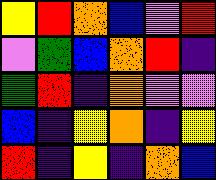[["yellow", "red", "orange", "blue", "violet", "red"], ["violet", "green", "blue", "orange", "red", "indigo"], ["green", "red", "indigo", "orange", "violet", "violet"], ["blue", "indigo", "yellow", "orange", "indigo", "yellow"], ["red", "indigo", "yellow", "indigo", "orange", "blue"]]